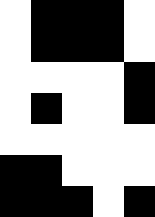[["white", "black", "black", "black", "white"], ["white", "black", "black", "black", "white"], ["white", "white", "white", "white", "black"], ["white", "black", "white", "white", "black"], ["white", "white", "white", "white", "white"], ["black", "black", "white", "white", "white"], ["black", "black", "black", "white", "black"]]